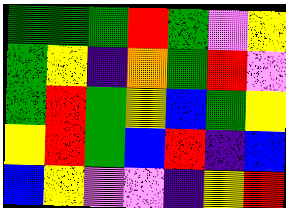[["green", "green", "green", "red", "green", "violet", "yellow"], ["green", "yellow", "indigo", "orange", "green", "red", "violet"], ["green", "red", "green", "yellow", "blue", "green", "yellow"], ["yellow", "red", "green", "blue", "red", "indigo", "blue"], ["blue", "yellow", "violet", "violet", "indigo", "yellow", "red"]]